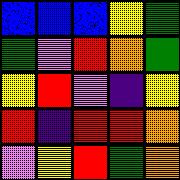[["blue", "blue", "blue", "yellow", "green"], ["green", "violet", "red", "orange", "green"], ["yellow", "red", "violet", "indigo", "yellow"], ["red", "indigo", "red", "red", "orange"], ["violet", "yellow", "red", "green", "orange"]]